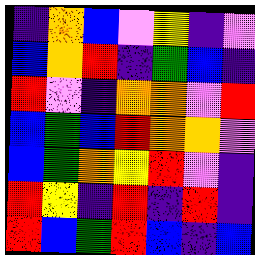[["indigo", "orange", "blue", "violet", "yellow", "indigo", "violet"], ["blue", "orange", "red", "indigo", "green", "blue", "indigo"], ["red", "violet", "indigo", "orange", "orange", "violet", "red"], ["blue", "green", "blue", "red", "orange", "orange", "violet"], ["blue", "green", "orange", "yellow", "red", "violet", "indigo"], ["red", "yellow", "indigo", "red", "indigo", "red", "indigo"], ["red", "blue", "green", "red", "blue", "indigo", "blue"]]